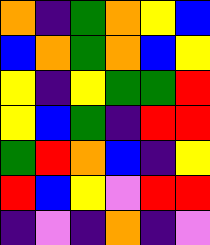[["orange", "indigo", "green", "orange", "yellow", "blue"], ["blue", "orange", "green", "orange", "blue", "yellow"], ["yellow", "indigo", "yellow", "green", "green", "red"], ["yellow", "blue", "green", "indigo", "red", "red"], ["green", "red", "orange", "blue", "indigo", "yellow"], ["red", "blue", "yellow", "violet", "red", "red"], ["indigo", "violet", "indigo", "orange", "indigo", "violet"]]